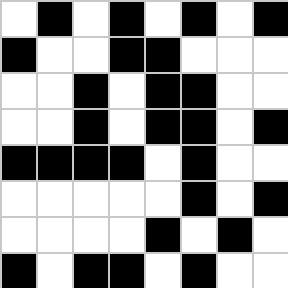[["white", "black", "white", "black", "white", "black", "white", "black"], ["black", "white", "white", "black", "black", "white", "white", "white"], ["white", "white", "black", "white", "black", "black", "white", "white"], ["white", "white", "black", "white", "black", "black", "white", "black"], ["black", "black", "black", "black", "white", "black", "white", "white"], ["white", "white", "white", "white", "white", "black", "white", "black"], ["white", "white", "white", "white", "black", "white", "black", "white"], ["black", "white", "black", "black", "white", "black", "white", "white"]]